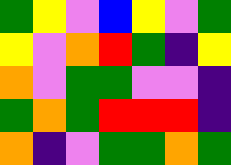[["green", "yellow", "violet", "blue", "yellow", "violet", "green"], ["yellow", "violet", "orange", "red", "green", "indigo", "yellow"], ["orange", "violet", "green", "green", "violet", "violet", "indigo"], ["green", "orange", "green", "red", "red", "red", "indigo"], ["orange", "indigo", "violet", "green", "green", "orange", "green"]]